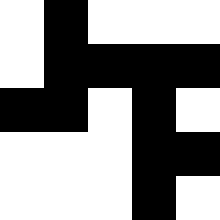[["white", "black", "white", "white", "white"], ["white", "black", "black", "black", "black"], ["black", "black", "white", "black", "white"], ["white", "white", "white", "black", "black"], ["white", "white", "white", "black", "white"]]